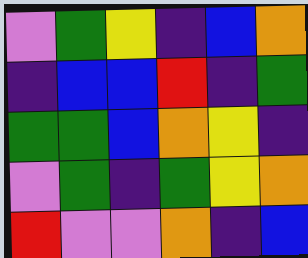[["violet", "green", "yellow", "indigo", "blue", "orange"], ["indigo", "blue", "blue", "red", "indigo", "green"], ["green", "green", "blue", "orange", "yellow", "indigo"], ["violet", "green", "indigo", "green", "yellow", "orange"], ["red", "violet", "violet", "orange", "indigo", "blue"]]